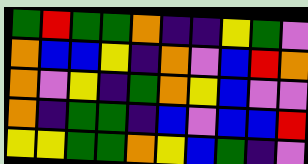[["green", "red", "green", "green", "orange", "indigo", "indigo", "yellow", "green", "violet"], ["orange", "blue", "blue", "yellow", "indigo", "orange", "violet", "blue", "red", "orange"], ["orange", "violet", "yellow", "indigo", "green", "orange", "yellow", "blue", "violet", "violet"], ["orange", "indigo", "green", "green", "indigo", "blue", "violet", "blue", "blue", "red"], ["yellow", "yellow", "green", "green", "orange", "yellow", "blue", "green", "indigo", "violet"]]